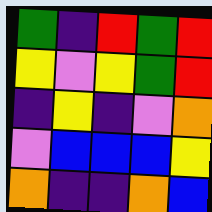[["green", "indigo", "red", "green", "red"], ["yellow", "violet", "yellow", "green", "red"], ["indigo", "yellow", "indigo", "violet", "orange"], ["violet", "blue", "blue", "blue", "yellow"], ["orange", "indigo", "indigo", "orange", "blue"]]